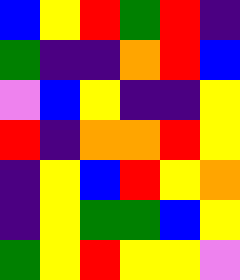[["blue", "yellow", "red", "green", "red", "indigo"], ["green", "indigo", "indigo", "orange", "red", "blue"], ["violet", "blue", "yellow", "indigo", "indigo", "yellow"], ["red", "indigo", "orange", "orange", "red", "yellow"], ["indigo", "yellow", "blue", "red", "yellow", "orange"], ["indigo", "yellow", "green", "green", "blue", "yellow"], ["green", "yellow", "red", "yellow", "yellow", "violet"]]